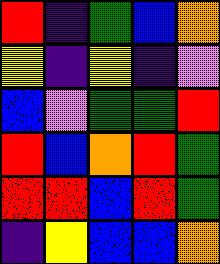[["red", "indigo", "green", "blue", "orange"], ["yellow", "indigo", "yellow", "indigo", "violet"], ["blue", "violet", "green", "green", "red"], ["red", "blue", "orange", "red", "green"], ["red", "red", "blue", "red", "green"], ["indigo", "yellow", "blue", "blue", "orange"]]